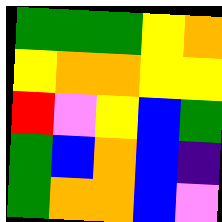[["green", "green", "green", "yellow", "orange"], ["yellow", "orange", "orange", "yellow", "yellow"], ["red", "violet", "yellow", "blue", "green"], ["green", "blue", "orange", "blue", "indigo"], ["green", "orange", "orange", "blue", "violet"]]